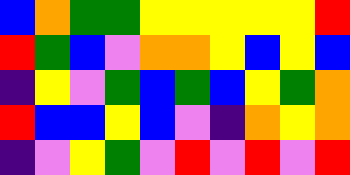[["blue", "orange", "green", "green", "yellow", "yellow", "yellow", "yellow", "yellow", "red"], ["red", "green", "blue", "violet", "orange", "orange", "yellow", "blue", "yellow", "blue"], ["indigo", "yellow", "violet", "green", "blue", "green", "blue", "yellow", "green", "orange"], ["red", "blue", "blue", "yellow", "blue", "violet", "indigo", "orange", "yellow", "orange"], ["indigo", "violet", "yellow", "green", "violet", "red", "violet", "red", "violet", "red"]]